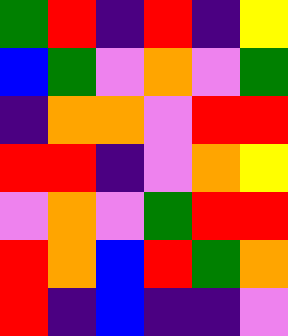[["green", "red", "indigo", "red", "indigo", "yellow"], ["blue", "green", "violet", "orange", "violet", "green"], ["indigo", "orange", "orange", "violet", "red", "red"], ["red", "red", "indigo", "violet", "orange", "yellow"], ["violet", "orange", "violet", "green", "red", "red"], ["red", "orange", "blue", "red", "green", "orange"], ["red", "indigo", "blue", "indigo", "indigo", "violet"]]